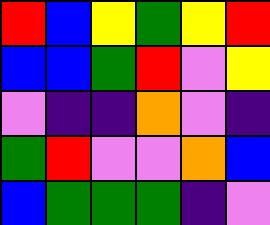[["red", "blue", "yellow", "green", "yellow", "red"], ["blue", "blue", "green", "red", "violet", "yellow"], ["violet", "indigo", "indigo", "orange", "violet", "indigo"], ["green", "red", "violet", "violet", "orange", "blue"], ["blue", "green", "green", "green", "indigo", "violet"]]